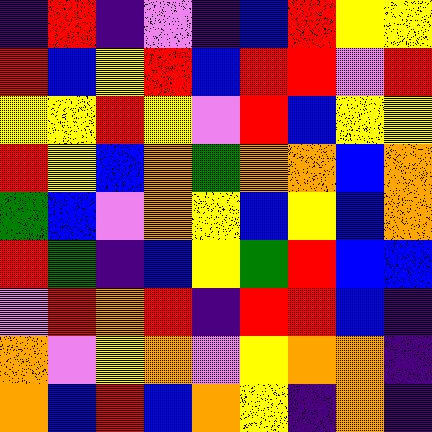[["indigo", "red", "indigo", "violet", "indigo", "blue", "red", "yellow", "yellow"], ["red", "blue", "yellow", "red", "blue", "red", "red", "violet", "red"], ["yellow", "yellow", "red", "yellow", "violet", "red", "blue", "yellow", "yellow"], ["red", "yellow", "blue", "orange", "green", "orange", "orange", "blue", "orange"], ["green", "blue", "violet", "orange", "yellow", "blue", "yellow", "blue", "orange"], ["red", "green", "indigo", "blue", "yellow", "green", "red", "blue", "blue"], ["violet", "red", "orange", "red", "indigo", "red", "red", "blue", "indigo"], ["orange", "violet", "yellow", "orange", "violet", "yellow", "orange", "orange", "indigo"], ["orange", "blue", "red", "blue", "orange", "yellow", "indigo", "orange", "indigo"]]